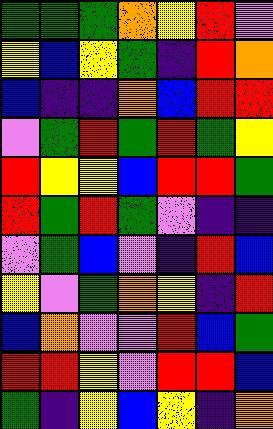[["green", "green", "green", "orange", "yellow", "red", "violet"], ["yellow", "blue", "yellow", "green", "indigo", "red", "orange"], ["blue", "indigo", "indigo", "orange", "blue", "red", "red"], ["violet", "green", "red", "green", "red", "green", "yellow"], ["red", "yellow", "yellow", "blue", "red", "red", "green"], ["red", "green", "red", "green", "violet", "indigo", "indigo"], ["violet", "green", "blue", "violet", "indigo", "red", "blue"], ["yellow", "violet", "green", "orange", "yellow", "indigo", "red"], ["blue", "orange", "violet", "violet", "red", "blue", "green"], ["red", "red", "yellow", "violet", "red", "red", "blue"], ["green", "indigo", "yellow", "blue", "yellow", "indigo", "orange"]]